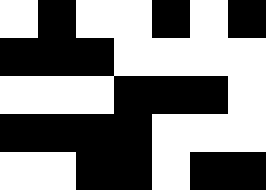[["white", "black", "white", "white", "black", "white", "black"], ["black", "black", "black", "white", "white", "white", "white"], ["white", "white", "white", "black", "black", "black", "white"], ["black", "black", "black", "black", "white", "white", "white"], ["white", "white", "black", "black", "white", "black", "black"]]